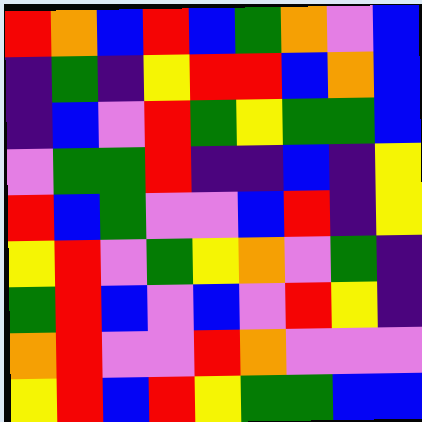[["red", "orange", "blue", "red", "blue", "green", "orange", "violet", "blue"], ["indigo", "green", "indigo", "yellow", "red", "red", "blue", "orange", "blue"], ["indigo", "blue", "violet", "red", "green", "yellow", "green", "green", "blue"], ["violet", "green", "green", "red", "indigo", "indigo", "blue", "indigo", "yellow"], ["red", "blue", "green", "violet", "violet", "blue", "red", "indigo", "yellow"], ["yellow", "red", "violet", "green", "yellow", "orange", "violet", "green", "indigo"], ["green", "red", "blue", "violet", "blue", "violet", "red", "yellow", "indigo"], ["orange", "red", "violet", "violet", "red", "orange", "violet", "violet", "violet"], ["yellow", "red", "blue", "red", "yellow", "green", "green", "blue", "blue"]]